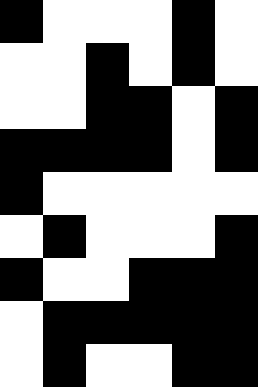[["black", "white", "white", "white", "black", "white"], ["white", "white", "black", "white", "black", "white"], ["white", "white", "black", "black", "white", "black"], ["black", "black", "black", "black", "white", "black"], ["black", "white", "white", "white", "white", "white"], ["white", "black", "white", "white", "white", "black"], ["black", "white", "white", "black", "black", "black"], ["white", "black", "black", "black", "black", "black"], ["white", "black", "white", "white", "black", "black"]]